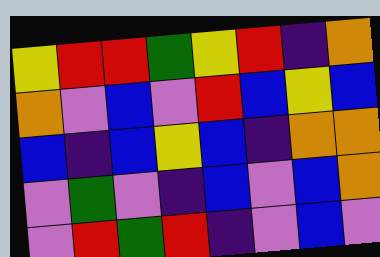[["yellow", "red", "red", "green", "yellow", "red", "indigo", "orange"], ["orange", "violet", "blue", "violet", "red", "blue", "yellow", "blue"], ["blue", "indigo", "blue", "yellow", "blue", "indigo", "orange", "orange"], ["violet", "green", "violet", "indigo", "blue", "violet", "blue", "orange"], ["violet", "red", "green", "red", "indigo", "violet", "blue", "violet"]]